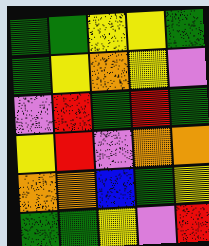[["green", "green", "yellow", "yellow", "green"], ["green", "yellow", "orange", "yellow", "violet"], ["violet", "red", "green", "red", "green"], ["yellow", "red", "violet", "orange", "orange"], ["orange", "orange", "blue", "green", "yellow"], ["green", "green", "yellow", "violet", "red"]]